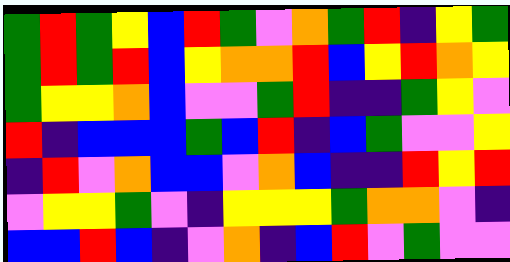[["green", "red", "green", "yellow", "blue", "red", "green", "violet", "orange", "green", "red", "indigo", "yellow", "green"], ["green", "red", "green", "red", "blue", "yellow", "orange", "orange", "red", "blue", "yellow", "red", "orange", "yellow"], ["green", "yellow", "yellow", "orange", "blue", "violet", "violet", "green", "red", "indigo", "indigo", "green", "yellow", "violet"], ["red", "indigo", "blue", "blue", "blue", "green", "blue", "red", "indigo", "blue", "green", "violet", "violet", "yellow"], ["indigo", "red", "violet", "orange", "blue", "blue", "violet", "orange", "blue", "indigo", "indigo", "red", "yellow", "red"], ["violet", "yellow", "yellow", "green", "violet", "indigo", "yellow", "yellow", "yellow", "green", "orange", "orange", "violet", "indigo"], ["blue", "blue", "red", "blue", "indigo", "violet", "orange", "indigo", "blue", "red", "violet", "green", "violet", "violet"]]